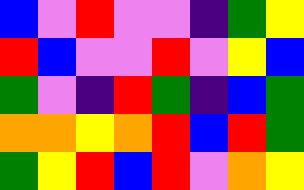[["blue", "violet", "red", "violet", "violet", "indigo", "green", "yellow"], ["red", "blue", "violet", "violet", "red", "violet", "yellow", "blue"], ["green", "violet", "indigo", "red", "green", "indigo", "blue", "green"], ["orange", "orange", "yellow", "orange", "red", "blue", "red", "green"], ["green", "yellow", "red", "blue", "red", "violet", "orange", "yellow"]]